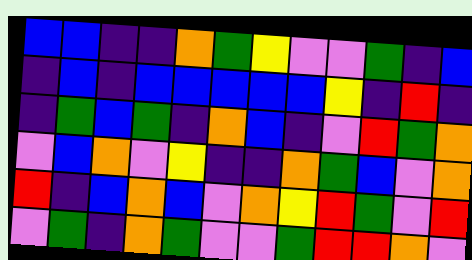[["blue", "blue", "indigo", "indigo", "orange", "green", "yellow", "violet", "violet", "green", "indigo", "blue"], ["indigo", "blue", "indigo", "blue", "blue", "blue", "blue", "blue", "yellow", "indigo", "red", "indigo"], ["indigo", "green", "blue", "green", "indigo", "orange", "blue", "indigo", "violet", "red", "green", "orange"], ["violet", "blue", "orange", "violet", "yellow", "indigo", "indigo", "orange", "green", "blue", "violet", "orange"], ["red", "indigo", "blue", "orange", "blue", "violet", "orange", "yellow", "red", "green", "violet", "red"], ["violet", "green", "indigo", "orange", "green", "violet", "violet", "green", "red", "red", "orange", "violet"]]